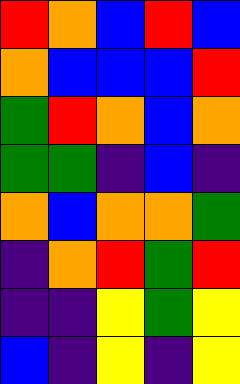[["red", "orange", "blue", "red", "blue"], ["orange", "blue", "blue", "blue", "red"], ["green", "red", "orange", "blue", "orange"], ["green", "green", "indigo", "blue", "indigo"], ["orange", "blue", "orange", "orange", "green"], ["indigo", "orange", "red", "green", "red"], ["indigo", "indigo", "yellow", "green", "yellow"], ["blue", "indigo", "yellow", "indigo", "yellow"]]